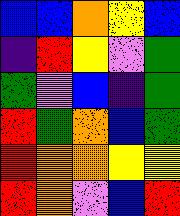[["blue", "blue", "orange", "yellow", "blue"], ["indigo", "red", "yellow", "violet", "green"], ["green", "violet", "blue", "indigo", "green"], ["red", "green", "orange", "blue", "green"], ["red", "orange", "orange", "yellow", "yellow"], ["red", "orange", "violet", "blue", "red"]]